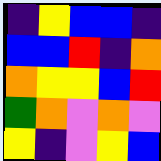[["indigo", "yellow", "blue", "blue", "indigo"], ["blue", "blue", "red", "indigo", "orange"], ["orange", "yellow", "yellow", "blue", "red"], ["green", "orange", "violet", "orange", "violet"], ["yellow", "indigo", "violet", "yellow", "blue"]]